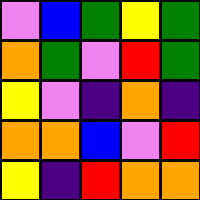[["violet", "blue", "green", "yellow", "green"], ["orange", "green", "violet", "red", "green"], ["yellow", "violet", "indigo", "orange", "indigo"], ["orange", "orange", "blue", "violet", "red"], ["yellow", "indigo", "red", "orange", "orange"]]